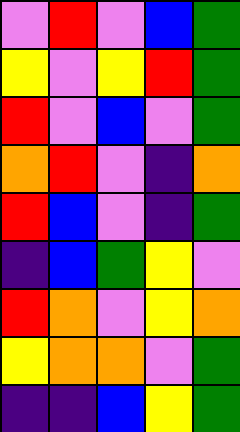[["violet", "red", "violet", "blue", "green"], ["yellow", "violet", "yellow", "red", "green"], ["red", "violet", "blue", "violet", "green"], ["orange", "red", "violet", "indigo", "orange"], ["red", "blue", "violet", "indigo", "green"], ["indigo", "blue", "green", "yellow", "violet"], ["red", "orange", "violet", "yellow", "orange"], ["yellow", "orange", "orange", "violet", "green"], ["indigo", "indigo", "blue", "yellow", "green"]]